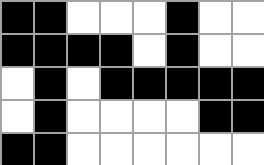[["black", "black", "white", "white", "white", "black", "white", "white"], ["black", "black", "black", "black", "white", "black", "white", "white"], ["white", "black", "white", "black", "black", "black", "black", "black"], ["white", "black", "white", "white", "white", "white", "black", "black"], ["black", "black", "white", "white", "white", "white", "white", "white"]]